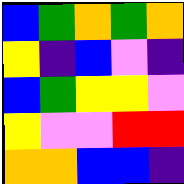[["blue", "green", "orange", "green", "orange"], ["yellow", "indigo", "blue", "violet", "indigo"], ["blue", "green", "yellow", "yellow", "violet"], ["yellow", "violet", "violet", "red", "red"], ["orange", "orange", "blue", "blue", "indigo"]]